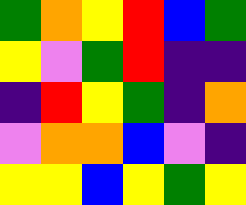[["green", "orange", "yellow", "red", "blue", "green"], ["yellow", "violet", "green", "red", "indigo", "indigo"], ["indigo", "red", "yellow", "green", "indigo", "orange"], ["violet", "orange", "orange", "blue", "violet", "indigo"], ["yellow", "yellow", "blue", "yellow", "green", "yellow"]]